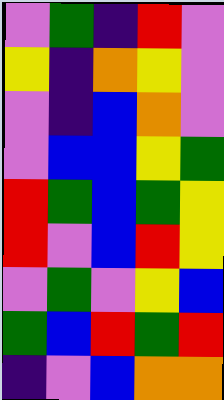[["violet", "green", "indigo", "red", "violet"], ["yellow", "indigo", "orange", "yellow", "violet"], ["violet", "indigo", "blue", "orange", "violet"], ["violet", "blue", "blue", "yellow", "green"], ["red", "green", "blue", "green", "yellow"], ["red", "violet", "blue", "red", "yellow"], ["violet", "green", "violet", "yellow", "blue"], ["green", "blue", "red", "green", "red"], ["indigo", "violet", "blue", "orange", "orange"]]